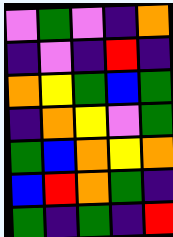[["violet", "green", "violet", "indigo", "orange"], ["indigo", "violet", "indigo", "red", "indigo"], ["orange", "yellow", "green", "blue", "green"], ["indigo", "orange", "yellow", "violet", "green"], ["green", "blue", "orange", "yellow", "orange"], ["blue", "red", "orange", "green", "indigo"], ["green", "indigo", "green", "indigo", "red"]]